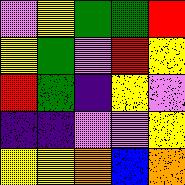[["violet", "yellow", "green", "green", "red"], ["yellow", "green", "violet", "red", "yellow"], ["red", "green", "indigo", "yellow", "violet"], ["indigo", "indigo", "violet", "violet", "yellow"], ["yellow", "yellow", "orange", "blue", "orange"]]